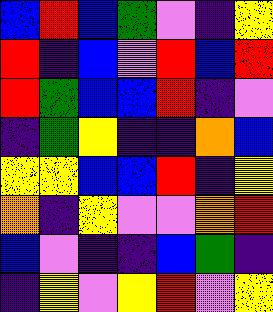[["blue", "red", "blue", "green", "violet", "indigo", "yellow"], ["red", "indigo", "blue", "violet", "red", "blue", "red"], ["red", "green", "blue", "blue", "red", "indigo", "violet"], ["indigo", "green", "yellow", "indigo", "indigo", "orange", "blue"], ["yellow", "yellow", "blue", "blue", "red", "indigo", "yellow"], ["orange", "indigo", "yellow", "violet", "violet", "orange", "red"], ["blue", "violet", "indigo", "indigo", "blue", "green", "indigo"], ["indigo", "yellow", "violet", "yellow", "red", "violet", "yellow"]]